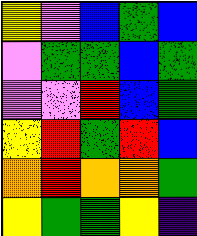[["yellow", "violet", "blue", "green", "blue"], ["violet", "green", "green", "blue", "green"], ["violet", "violet", "red", "blue", "green"], ["yellow", "red", "green", "red", "blue"], ["orange", "red", "orange", "orange", "green"], ["yellow", "green", "green", "yellow", "indigo"]]